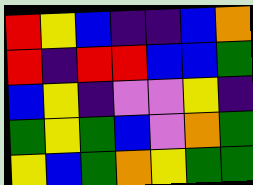[["red", "yellow", "blue", "indigo", "indigo", "blue", "orange"], ["red", "indigo", "red", "red", "blue", "blue", "green"], ["blue", "yellow", "indigo", "violet", "violet", "yellow", "indigo"], ["green", "yellow", "green", "blue", "violet", "orange", "green"], ["yellow", "blue", "green", "orange", "yellow", "green", "green"]]